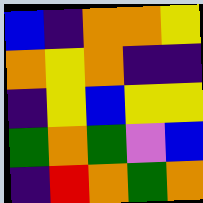[["blue", "indigo", "orange", "orange", "yellow"], ["orange", "yellow", "orange", "indigo", "indigo"], ["indigo", "yellow", "blue", "yellow", "yellow"], ["green", "orange", "green", "violet", "blue"], ["indigo", "red", "orange", "green", "orange"]]